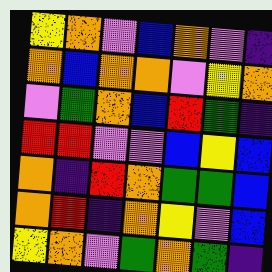[["yellow", "orange", "violet", "blue", "orange", "violet", "indigo"], ["orange", "blue", "orange", "orange", "violet", "yellow", "orange"], ["violet", "green", "orange", "blue", "red", "green", "indigo"], ["red", "red", "violet", "violet", "blue", "yellow", "blue"], ["orange", "indigo", "red", "orange", "green", "green", "blue"], ["orange", "red", "indigo", "orange", "yellow", "violet", "blue"], ["yellow", "orange", "violet", "green", "orange", "green", "indigo"]]